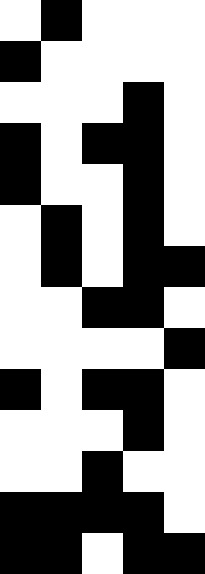[["white", "black", "white", "white", "white"], ["black", "white", "white", "white", "white"], ["white", "white", "white", "black", "white"], ["black", "white", "black", "black", "white"], ["black", "white", "white", "black", "white"], ["white", "black", "white", "black", "white"], ["white", "black", "white", "black", "black"], ["white", "white", "black", "black", "white"], ["white", "white", "white", "white", "black"], ["black", "white", "black", "black", "white"], ["white", "white", "white", "black", "white"], ["white", "white", "black", "white", "white"], ["black", "black", "black", "black", "white"], ["black", "black", "white", "black", "black"]]